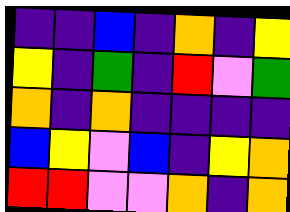[["indigo", "indigo", "blue", "indigo", "orange", "indigo", "yellow"], ["yellow", "indigo", "green", "indigo", "red", "violet", "green"], ["orange", "indigo", "orange", "indigo", "indigo", "indigo", "indigo"], ["blue", "yellow", "violet", "blue", "indigo", "yellow", "orange"], ["red", "red", "violet", "violet", "orange", "indigo", "orange"]]